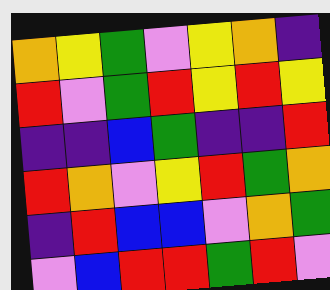[["orange", "yellow", "green", "violet", "yellow", "orange", "indigo"], ["red", "violet", "green", "red", "yellow", "red", "yellow"], ["indigo", "indigo", "blue", "green", "indigo", "indigo", "red"], ["red", "orange", "violet", "yellow", "red", "green", "orange"], ["indigo", "red", "blue", "blue", "violet", "orange", "green"], ["violet", "blue", "red", "red", "green", "red", "violet"]]